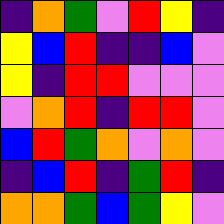[["indigo", "orange", "green", "violet", "red", "yellow", "indigo"], ["yellow", "blue", "red", "indigo", "indigo", "blue", "violet"], ["yellow", "indigo", "red", "red", "violet", "violet", "violet"], ["violet", "orange", "red", "indigo", "red", "red", "violet"], ["blue", "red", "green", "orange", "violet", "orange", "violet"], ["indigo", "blue", "red", "indigo", "green", "red", "indigo"], ["orange", "orange", "green", "blue", "green", "yellow", "violet"]]